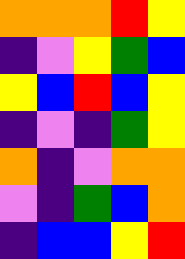[["orange", "orange", "orange", "red", "yellow"], ["indigo", "violet", "yellow", "green", "blue"], ["yellow", "blue", "red", "blue", "yellow"], ["indigo", "violet", "indigo", "green", "yellow"], ["orange", "indigo", "violet", "orange", "orange"], ["violet", "indigo", "green", "blue", "orange"], ["indigo", "blue", "blue", "yellow", "red"]]